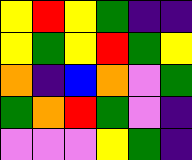[["yellow", "red", "yellow", "green", "indigo", "indigo"], ["yellow", "green", "yellow", "red", "green", "yellow"], ["orange", "indigo", "blue", "orange", "violet", "green"], ["green", "orange", "red", "green", "violet", "indigo"], ["violet", "violet", "violet", "yellow", "green", "indigo"]]